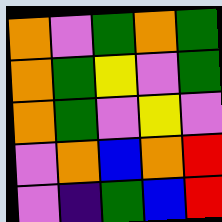[["orange", "violet", "green", "orange", "green"], ["orange", "green", "yellow", "violet", "green"], ["orange", "green", "violet", "yellow", "violet"], ["violet", "orange", "blue", "orange", "red"], ["violet", "indigo", "green", "blue", "red"]]